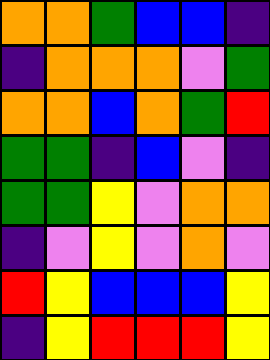[["orange", "orange", "green", "blue", "blue", "indigo"], ["indigo", "orange", "orange", "orange", "violet", "green"], ["orange", "orange", "blue", "orange", "green", "red"], ["green", "green", "indigo", "blue", "violet", "indigo"], ["green", "green", "yellow", "violet", "orange", "orange"], ["indigo", "violet", "yellow", "violet", "orange", "violet"], ["red", "yellow", "blue", "blue", "blue", "yellow"], ["indigo", "yellow", "red", "red", "red", "yellow"]]